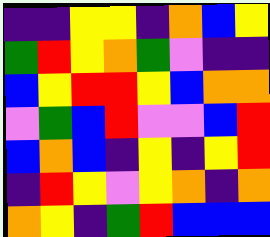[["indigo", "indigo", "yellow", "yellow", "indigo", "orange", "blue", "yellow"], ["green", "red", "yellow", "orange", "green", "violet", "indigo", "indigo"], ["blue", "yellow", "red", "red", "yellow", "blue", "orange", "orange"], ["violet", "green", "blue", "red", "violet", "violet", "blue", "red"], ["blue", "orange", "blue", "indigo", "yellow", "indigo", "yellow", "red"], ["indigo", "red", "yellow", "violet", "yellow", "orange", "indigo", "orange"], ["orange", "yellow", "indigo", "green", "red", "blue", "blue", "blue"]]